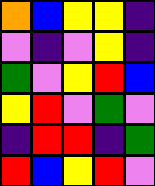[["orange", "blue", "yellow", "yellow", "indigo"], ["violet", "indigo", "violet", "yellow", "indigo"], ["green", "violet", "yellow", "red", "blue"], ["yellow", "red", "violet", "green", "violet"], ["indigo", "red", "red", "indigo", "green"], ["red", "blue", "yellow", "red", "violet"]]